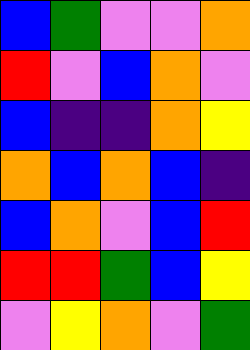[["blue", "green", "violet", "violet", "orange"], ["red", "violet", "blue", "orange", "violet"], ["blue", "indigo", "indigo", "orange", "yellow"], ["orange", "blue", "orange", "blue", "indigo"], ["blue", "orange", "violet", "blue", "red"], ["red", "red", "green", "blue", "yellow"], ["violet", "yellow", "orange", "violet", "green"]]